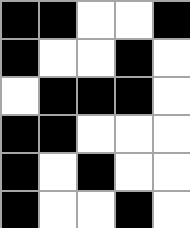[["black", "black", "white", "white", "black"], ["black", "white", "white", "black", "white"], ["white", "black", "black", "black", "white"], ["black", "black", "white", "white", "white"], ["black", "white", "black", "white", "white"], ["black", "white", "white", "black", "white"]]